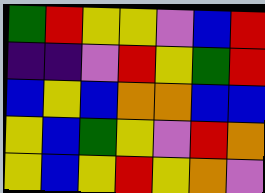[["green", "red", "yellow", "yellow", "violet", "blue", "red"], ["indigo", "indigo", "violet", "red", "yellow", "green", "red"], ["blue", "yellow", "blue", "orange", "orange", "blue", "blue"], ["yellow", "blue", "green", "yellow", "violet", "red", "orange"], ["yellow", "blue", "yellow", "red", "yellow", "orange", "violet"]]